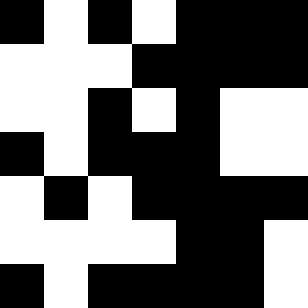[["black", "white", "black", "white", "black", "black", "black"], ["white", "white", "white", "black", "black", "black", "black"], ["white", "white", "black", "white", "black", "white", "white"], ["black", "white", "black", "black", "black", "white", "white"], ["white", "black", "white", "black", "black", "black", "black"], ["white", "white", "white", "white", "black", "black", "white"], ["black", "white", "black", "black", "black", "black", "white"]]